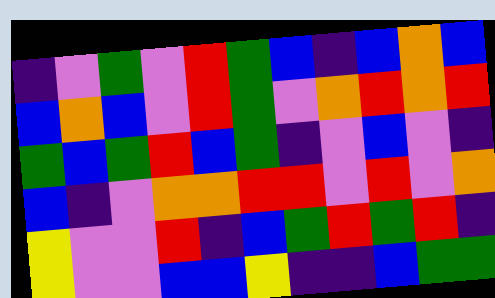[["indigo", "violet", "green", "violet", "red", "green", "blue", "indigo", "blue", "orange", "blue"], ["blue", "orange", "blue", "violet", "red", "green", "violet", "orange", "red", "orange", "red"], ["green", "blue", "green", "red", "blue", "green", "indigo", "violet", "blue", "violet", "indigo"], ["blue", "indigo", "violet", "orange", "orange", "red", "red", "violet", "red", "violet", "orange"], ["yellow", "violet", "violet", "red", "indigo", "blue", "green", "red", "green", "red", "indigo"], ["yellow", "violet", "violet", "blue", "blue", "yellow", "indigo", "indigo", "blue", "green", "green"]]